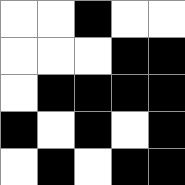[["white", "white", "black", "white", "white"], ["white", "white", "white", "black", "black"], ["white", "black", "black", "black", "black"], ["black", "white", "black", "white", "black"], ["white", "black", "white", "black", "black"]]